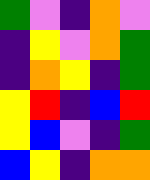[["green", "violet", "indigo", "orange", "violet"], ["indigo", "yellow", "violet", "orange", "green"], ["indigo", "orange", "yellow", "indigo", "green"], ["yellow", "red", "indigo", "blue", "red"], ["yellow", "blue", "violet", "indigo", "green"], ["blue", "yellow", "indigo", "orange", "orange"]]